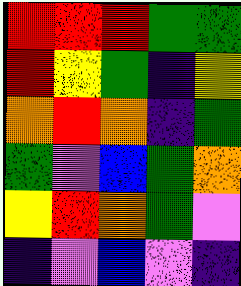[["red", "red", "red", "green", "green"], ["red", "yellow", "green", "indigo", "yellow"], ["orange", "red", "orange", "indigo", "green"], ["green", "violet", "blue", "green", "orange"], ["yellow", "red", "orange", "green", "violet"], ["indigo", "violet", "blue", "violet", "indigo"]]